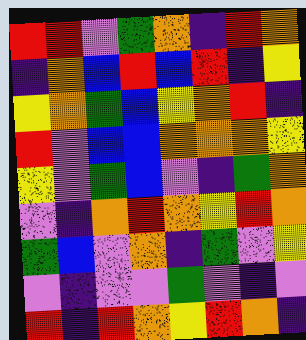[["red", "red", "violet", "green", "orange", "indigo", "red", "orange"], ["indigo", "orange", "blue", "red", "blue", "red", "indigo", "yellow"], ["yellow", "orange", "green", "blue", "yellow", "orange", "red", "indigo"], ["red", "violet", "blue", "blue", "orange", "orange", "orange", "yellow"], ["yellow", "violet", "green", "blue", "violet", "indigo", "green", "orange"], ["violet", "indigo", "orange", "red", "orange", "yellow", "red", "orange"], ["green", "blue", "violet", "orange", "indigo", "green", "violet", "yellow"], ["violet", "indigo", "violet", "violet", "green", "violet", "indigo", "violet"], ["red", "indigo", "red", "orange", "yellow", "red", "orange", "indigo"]]